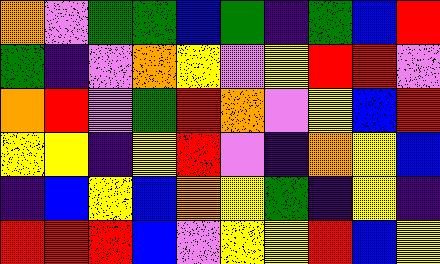[["orange", "violet", "green", "green", "blue", "green", "indigo", "green", "blue", "red"], ["green", "indigo", "violet", "orange", "yellow", "violet", "yellow", "red", "red", "violet"], ["orange", "red", "violet", "green", "red", "orange", "violet", "yellow", "blue", "red"], ["yellow", "yellow", "indigo", "yellow", "red", "violet", "indigo", "orange", "yellow", "blue"], ["indigo", "blue", "yellow", "blue", "orange", "yellow", "green", "indigo", "yellow", "indigo"], ["red", "red", "red", "blue", "violet", "yellow", "yellow", "red", "blue", "yellow"]]